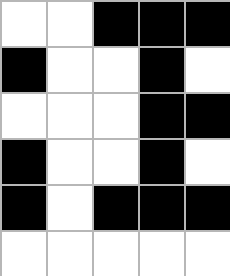[["white", "white", "black", "black", "black"], ["black", "white", "white", "black", "white"], ["white", "white", "white", "black", "black"], ["black", "white", "white", "black", "white"], ["black", "white", "black", "black", "black"], ["white", "white", "white", "white", "white"]]